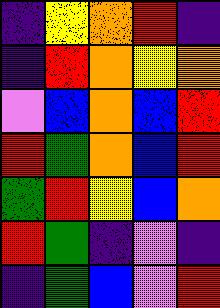[["indigo", "yellow", "orange", "red", "indigo"], ["indigo", "red", "orange", "yellow", "orange"], ["violet", "blue", "orange", "blue", "red"], ["red", "green", "orange", "blue", "red"], ["green", "red", "yellow", "blue", "orange"], ["red", "green", "indigo", "violet", "indigo"], ["indigo", "green", "blue", "violet", "red"]]